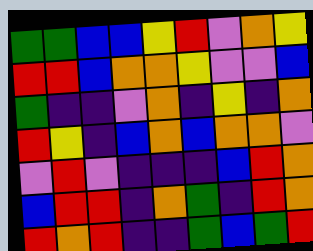[["green", "green", "blue", "blue", "yellow", "red", "violet", "orange", "yellow"], ["red", "red", "blue", "orange", "orange", "yellow", "violet", "violet", "blue"], ["green", "indigo", "indigo", "violet", "orange", "indigo", "yellow", "indigo", "orange"], ["red", "yellow", "indigo", "blue", "orange", "blue", "orange", "orange", "violet"], ["violet", "red", "violet", "indigo", "indigo", "indigo", "blue", "red", "orange"], ["blue", "red", "red", "indigo", "orange", "green", "indigo", "red", "orange"], ["red", "orange", "red", "indigo", "indigo", "green", "blue", "green", "red"]]